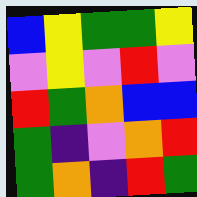[["blue", "yellow", "green", "green", "yellow"], ["violet", "yellow", "violet", "red", "violet"], ["red", "green", "orange", "blue", "blue"], ["green", "indigo", "violet", "orange", "red"], ["green", "orange", "indigo", "red", "green"]]